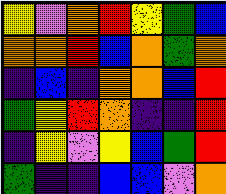[["yellow", "violet", "orange", "red", "yellow", "green", "blue"], ["orange", "orange", "red", "blue", "orange", "green", "orange"], ["indigo", "blue", "indigo", "orange", "orange", "blue", "red"], ["green", "yellow", "red", "orange", "indigo", "indigo", "red"], ["indigo", "yellow", "violet", "yellow", "blue", "green", "red"], ["green", "indigo", "indigo", "blue", "blue", "violet", "orange"]]